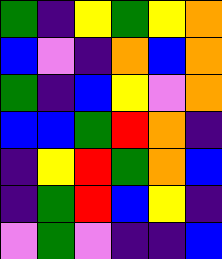[["green", "indigo", "yellow", "green", "yellow", "orange"], ["blue", "violet", "indigo", "orange", "blue", "orange"], ["green", "indigo", "blue", "yellow", "violet", "orange"], ["blue", "blue", "green", "red", "orange", "indigo"], ["indigo", "yellow", "red", "green", "orange", "blue"], ["indigo", "green", "red", "blue", "yellow", "indigo"], ["violet", "green", "violet", "indigo", "indigo", "blue"]]